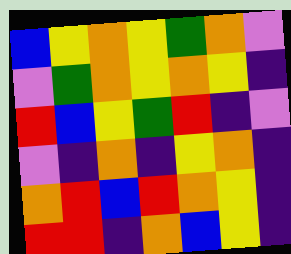[["blue", "yellow", "orange", "yellow", "green", "orange", "violet"], ["violet", "green", "orange", "yellow", "orange", "yellow", "indigo"], ["red", "blue", "yellow", "green", "red", "indigo", "violet"], ["violet", "indigo", "orange", "indigo", "yellow", "orange", "indigo"], ["orange", "red", "blue", "red", "orange", "yellow", "indigo"], ["red", "red", "indigo", "orange", "blue", "yellow", "indigo"]]